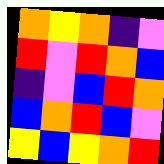[["orange", "yellow", "orange", "indigo", "violet"], ["red", "violet", "red", "orange", "blue"], ["indigo", "violet", "blue", "red", "orange"], ["blue", "orange", "red", "blue", "violet"], ["yellow", "blue", "yellow", "orange", "red"]]